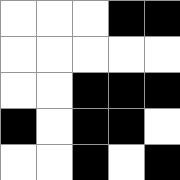[["white", "white", "white", "black", "black"], ["white", "white", "white", "white", "white"], ["white", "white", "black", "black", "black"], ["black", "white", "black", "black", "white"], ["white", "white", "black", "white", "black"]]